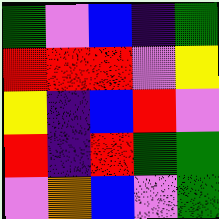[["green", "violet", "blue", "indigo", "green"], ["red", "red", "red", "violet", "yellow"], ["yellow", "indigo", "blue", "red", "violet"], ["red", "indigo", "red", "green", "green"], ["violet", "orange", "blue", "violet", "green"]]